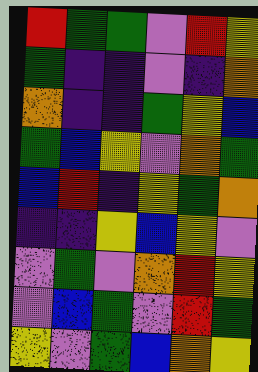[["red", "green", "green", "violet", "red", "yellow"], ["green", "indigo", "indigo", "violet", "indigo", "orange"], ["orange", "indigo", "indigo", "green", "yellow", "blue"], ["green", "blue", "yellow", "violet", "orange", "green"], ["blue", "red", "indigo", "yellow", "green", "orange"], ["indigo", "indigo", "yellow", "blue", "yellow", "violet"], ["violet", "green", "violet", "orange", "red", "yellow"], ["violet", "blue", "green", "violet", "red", "green"], ["yellow", "violet", "green", "blue", "orange", "yellow"]]